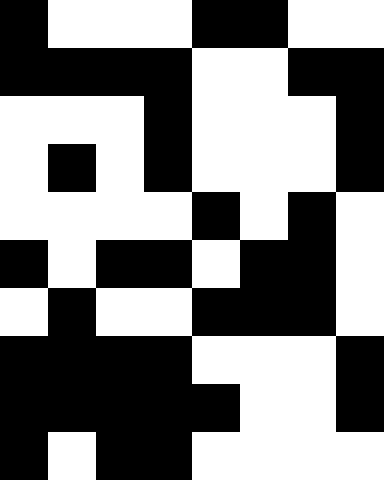[["black", "white", "white", "white", "black", "black", "white", "white"], ["black", "black", "black", "black", "white", "white", "black", "black"], ["white", "white", "white", "black", "white", "white", "white", "black"], ["white", "black", "white", "black", "white", "white", "white", "black"], ["white", "white", "white", "white", "black", "white", "black", "white"], ["black", "white", "black", "black", "white", "black", "black", "white"], ["white", "black", "white", "white", "black", "black", "black", "white"], ["black", "black", "black", "black", "white", "white", "white", "black"], ["black", "black", "black", "black", "black", "white", "white", "black"], ["black", "white", "black", "black", "white", "white", "white", "white"]]